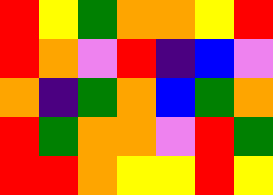[["red", "yellow", "green", "orange", "orange", "yellow", "red"], ["red", "orange", "violet", "red", "indigo", "blue", "violet"], ["orange", "indigo", "green", "orange", "blue", "green", "orange"], ["red", "green", "orange", "orange", "violet", "red", "green"], ["red", "red", "orange", "yellow", "yellow", "red", "yellow"]]